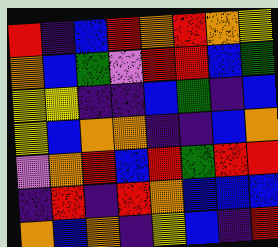[["red", "indigo", "blue", "red", "orange", "red", "orange", "yellow"], ["orange", "blue", "green", "violet", "red", "red", "blue", "green"], ["yellow", "yellow", "indigo", "indigo", "blue", "green", "indigo", "blue"], ["yellow", "blue", "orange", "orange", "indigo", "indigo", "blue", "orange"], ["violet", "orange", "red", "blue", "red", "green", "red", "red"], ["indigo", "red", "indigo", "red", "orange", "blue", "blue", "blue"], ["orange", "blue", "orange", "indigo", "yellow", "blue", "indigo", "red"]]